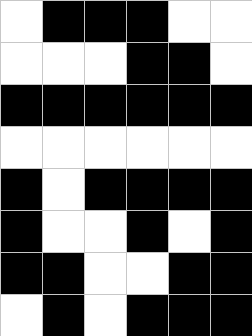[["white", "black", "black", "black", "white", "white"], ["white", "white", "white", "black", "black", "white"], ["black", "black", "black", "black", "black", "black"], ["white", "white", "white", "white", "white", "white"], ["black", "white", "black", "black", "black", "black"], ["black", "white", "white", "black", "white", "black"], ["black", "black", "white", "white", "black", "black"], ["white", "black", "white", "black", "black", "black"]]